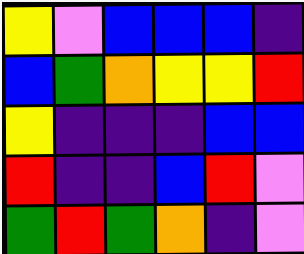[["yellow", "violet", "blue", "blue", "blue", "indigo"], ["blue", "green", "orange", "yellow", "yellow", "red"], ["yellow", "indigo", "indigo", "indigo", "blue", "blue"], ["red", "indigo", "indigo", "blue", "red", "violet"], ["green", "red", "green", "orange", "indigo", "violet"]]